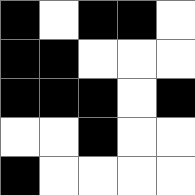[["black", "white", "black", "black", "white"], ["black", "black", "white", "white", "white"], ["black", "black", "black", "white", "black"], ["white", "white", "black", "white", "white"], ["black", "white", "white", "white", "white"]]